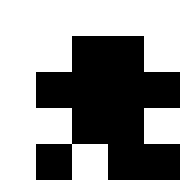[["white", "white", "white", "white", "white"], ["white", "white", "black", "black", "white"], ["white", "black", "black", "black", "black"], ["white", "white", "black", "black", "white"], ["white", "black", "white", "black", "black"]]